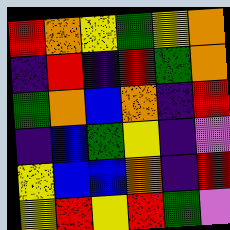[["red", "orange", "yellow", "green", "yellow", "orange"], ["indigo", "red", "indigo", "red", "green", "orange"], ["green", "orange", "blue", "orange", "indigo", "red"], ["indigo", "blue", "green", "yellow", "indigo", "violet"], ["yellow", "blue", "blue", "orange", "indigo", "red"], ["yellow", "red", "yellow", "red", "green", "violet"]]